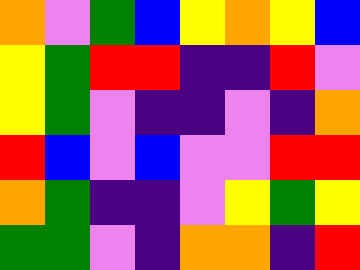[["orange", "violet", "green", "blue", "yellow", "orange", "yellow", "blue"], ["yellow", "green", "red", "red", "indigo", "indigo", "red", "violet"], ["yellow", "green", "violet", "indigo", "indigo", "violet", "indigo", "orange"], ["red", "blue", "violet", "blue", "violet", "violet", "red", "red"], ["orange", "green", "indigo", "indigo", "violet", "yellow", "green", "yellow"], ["green", "green", "violet", "indigo", "orange", "orange", "indigo", "red"]]